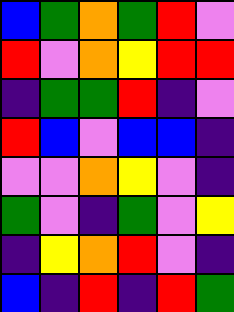[["blue", "green", "orange", "green", "red", "violet"], ["red", "violet", "orange", "yellow", "red", "red"], ["indigo", "green", "green", "red", "indigo", "violet"], ["red", "blue", "violet", "blue", "blue", "indigo"], ["violet", "violet", "orange", "yellow", "violet", "indigo"], ["green", "violet", "indigo", "green", "violet", "yellow"], ["indigo", "yellow", "orange", "red", "violet", "indigo"], ["blue", "indigo", "red", "indigo", "red", "green"]]